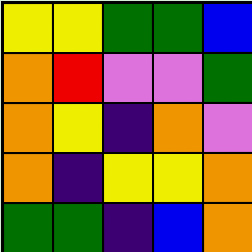[["yellow", "yellow", "green", "green", "blue"], ["orange", "red", "violet", "violet", "green"], ["orange", "yellow", "indigo", "orange", "violet"], ["orange", "indigo", "yellow", "yellow", "orange"], ["green", "green", "indigo", "blue", "orange"]]